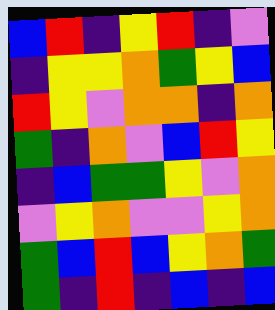[["blue", "red", "indigo", "yellow", "red", "indigo", "violet"], ["indigo", "yellow", "yellow", "orange", "green", "yellow", "blue"], ["red", "yellow", "violet", "orange", "orange", "indigo", "orange"], ["green", "indigo", "orange", "violet", "blue", "red", "yellow"], ["indigo", "blue", "green", "green", "yellow", "violet", "orange"], ["violet", "yellow", "orange", "violet", "violet", "yellow", "orange"], ["green", "blue", "red", "blue", "yellow", "orange", "green"], ["green", "indigo", "red", "indigo", "blue", "indigo", "blue"]]